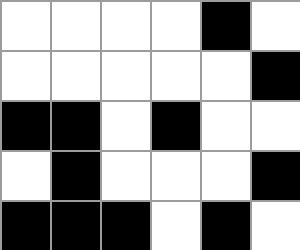[["white", "white", "white", "white", "black", "white"], ["white", "white", "white", "white", "white", "black"], ["black", "black", "white", "black", "white", "white"], ["white", "black", "white", "white", "white", "black"], ["black", "black", "black", "white", "black", "white"]]